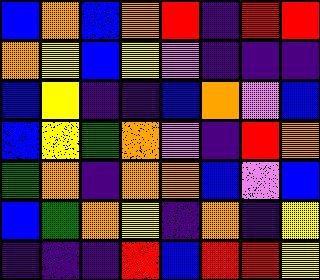[["blue", "orange", "blue", "orange", "red", "indigo", "red", "red"], ["orange", "yellow", "blue", "yellow", "violet", "indigo", "indigo", "indigo"], ["blue", "yellow", "indigo", "indigo", "blue", "orange", "violet", "blue"], ["blue", "yellow", "green", "orange", "violet", "indigo", "red", "orange"], ["green", "orange", "indigo", "orange", "orange", "blue", "violet", "blue"], ["blue", "green", "orange", "yellow", "indigo", "orange", "indigo", "yellow"], ["indigo", "indigo", "indigo", "red", "blue", "red", "red", "yellow"]]